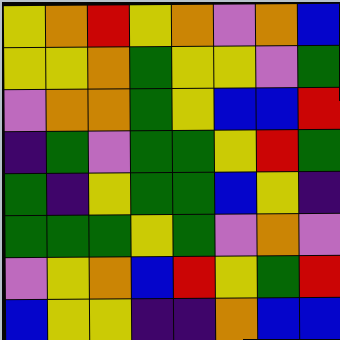[["yellow", "orange", "red", "yellow", "orange", "violet", "orange", "blue"], ["yellow", "yellow", "orange", "green", "yellow", "yellow", "violet", "green"], ["violet", "orange", "orange", "green", "yellow", "blue", "blue", "red"], ["indigo", "green", "violet", "green", "green", "yellow", "red", "green"], ["green", "indigo", "yellow", "green", "green", "blue", "yellow", "indigo"], ["green", "green", "green", "yellow", "green", "violet", "orange", "violet"], ["violet", "yellow", "orange", "blue", "red", "yellow", "green", "red"], ["blue", "yellow", "yellow", "indigo", "indigo", "orange", "blue", "blue"]]